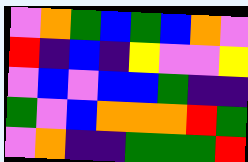[["violet", "orange", "green", "blue", "green", "blue", "orange", "violet"], ["red", "indigo", "blue", "indigo", "yellow", "violet", "violet", "yellow"], ["violet", "blue", "violet", "blue", "blue", "green", "indigo", "indigo"], ["green", "violet", "blue", "orange", "orange", "orange", "red", "green"], ["violet", "orange", "indigo", "indigo", "green", "green", "green", "red"]]